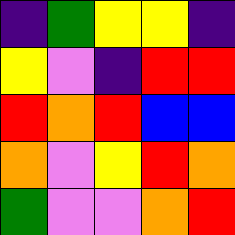[["indigo", "green", "yellow", "yellow", "indigo"], ["yellow", "violet", "indigo", "red", "red"], ["red", "orange", "red", "blue", "blue"], ["orange", "violet", "yellow", "red", "orange"], ["green", "violet", "violet", "orange", "red"]]